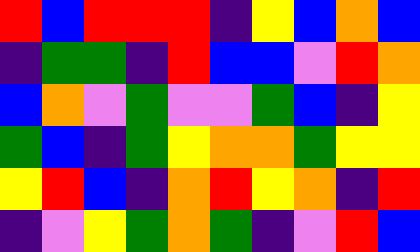[["red", "blue", "red", "red", "red", "indigo", "yellow", "blue", "orange", "blue"], ["indigo", "green", "green", "indigo", "red", "blue", "blue", "violet", "red", "orange"], ["blue", "orange", "violet", "green", "violet", "violet", "green", "blue", "indigo", "yellow"], ["green", "blue", "indigo", "green", "yellow", "orange", "orange", "green", "yellow", "yellow"], ["yellow", "red", "blue", "indigo", "orange", "red", "yellow", "orange", "indigo", "red"], ["indigo", "violet", "yellow", "green", "orange", "green", "indigo", "violet", "red", "blue"]]